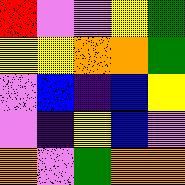[["red", "violet", "violet", "yellow", "green"], ["yellow", "yellow", "orange", "orange", "green"], ["violet", "blue", "indigo", "blue", "yellow"], ["violet", "indigo", "yellow", "blue", "violet"], ["orange", "violet", "green", "orange", "orange"]]